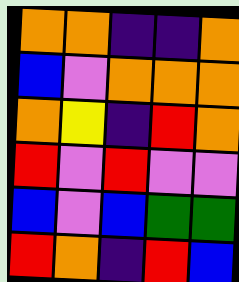[["orange", "orange", "indigo", "indigo", "orange"], ["blue", "violet", "orange", "orange", "orange"], ["orange", "yellow", "indigo", "red", "orange"], ["red", "violet", "red", "violet", "violet"], ["blue", "violet", "blue", "green", "green"], ["red", "orange", "indigo", "red", "blue"]]